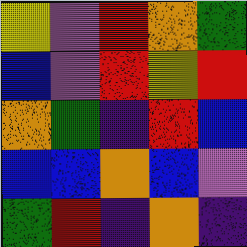[["yellow", "violet", "red", "orange", "green"], ["blue", "violet", "red", "yellow", "red"], ["orange", "green", "indigo", "red", "blue"], ["blue", "blue", "orange", "blue", "violet"], ["green", "red", "indigo", "orange", "indigo"]]